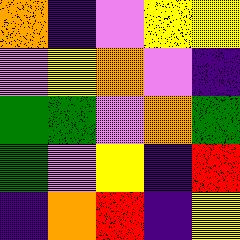[["orange", "indigo", "violet", "yellow", "yellow"], ["violet", "yellow", "orange", "violet", "indigo"], ["green", "green", "violet", "orange", "green"], ["green", "violet", "yellow", "indigo", "red"], ["indigo", "orange", "red", "indigo", "yellow"]]